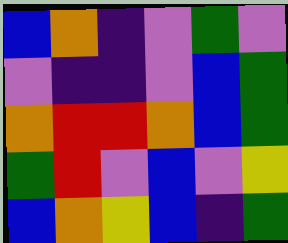[["blue", "orange", "indigo", "violet", "green", "violet"], ["violet", "indigo", "indigo", "violet", "blue", "green"], ["orange", "red", "red", "orange", "blue", "green"], ["green", "red", "violet", "blue", "violet", "yellow"], ["blue", "orange", "yellow", "blue", "indigo", "green"]]